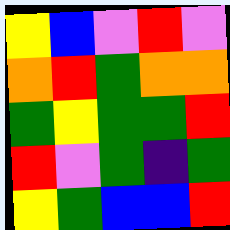[["yellow", "blue", "violet", "red", "violet"], ["orange", "red", "green", "orange", "orange"], ["green", "yellow", "green", "green", "red"], ["red", "violet", "green", "indigo", "green"], ["yellow", "green", "blue", "blue", "red"]]